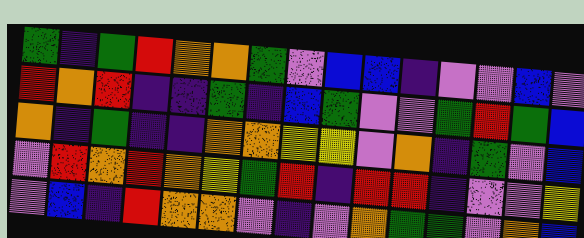[["green", "indigo", "green", "red", "orange", "orange", "green", "violet", "blue", "blue", "indigo", "violet", "violet", "blue", "violet"], ["red", "orange", "red", "indigo", "indigo", "green", "indigo", "blue", "green", "violet", "violet", "green", "red", "green", "blue"], ["orange", "indigo", "green", "indigo", "indigo", "orange", "orange", "yellow", "yellow", "violet", "orange", "indigo", "green", "violet", "blue"], ["violet", "red", "orange", "red", "orange", "yellow", "green", "red", "indigo", "red", "red", "indigo", "violet", "violet", "yellow"], ["violet", "blue", "indigo", "red", "orange", "orange", "violet", "indigo", "violet", "orange", "green", "green", "violet", "orange", "blue"]]